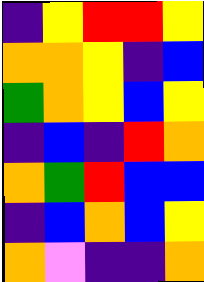[["indigo", "yellow", "red", "red", "yellow"], ["orange", "orange", "yellow", "indigo", "blue"], ["green", "orange", "yellow", "blue", "yellow"], ["indigo", "blue", "indigo", "red", "orange"], ["orange", "green", "red", "blue", "blue"], ["indigo", "blue", "orange", "blue", "yellow"], ["orange", "violet", "indigo", "indigo", "orange"]]